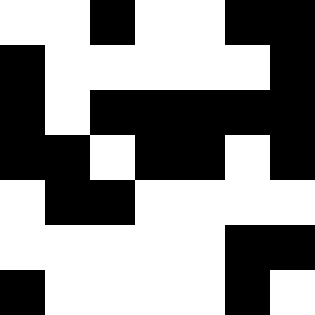[["white", "white", "black", "white", "white", "black", "black"], ["black", "white", "white", "white", "white", "white", "black"], ["black", "white", "black", "black", "black", "black", "black"], ["black", "black", "white", "black", "black", "white", "black"], ["white", "black", "black", "white", "white", "white", "white"], ["white", "white", "white", "white", "white", "black", "black"], ["black", "white", "white", "white", "white", "black", "white"]]